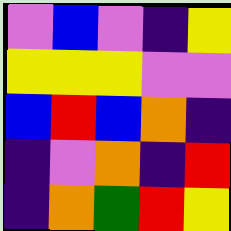[["violet", "blue", "violet", "indigo", "yellow"], ["yellow", "yellow", "yellow", "violet", "violet"], ["blue", "red", "blue", "orange", "indigo"], ["indigo", "violet", "orange", "indigo", "red"], ["indigo", "orange", "green", "red", "yellow"]]